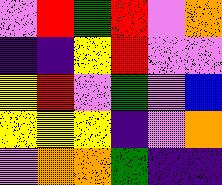[["violet", "red", "green", "red", "violet", "orange"], ["indigo", "indigo", "yellow", "red", "violet", "violet"], ["yellow", "red", "violet", "green", "violet", "blue"], ["yellow", "yellow", "yellow", "indigo", "violet", "orange"], ["violet", "orange", "orange", "green", "indigo", "indigo"]]